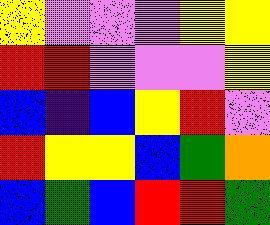[["yellow", "violet", "violet", "violet", "yellow", "yellow"], ["red", "red", "violet", "violet", "violet", "yellow"], ["blue", "indigo", "blue", "yellow", "red", "violet"], ["red", "yellow", "yellow", "blue", "green", "orange"], ["blue", "green", "blue", "red", "red", "green"]]